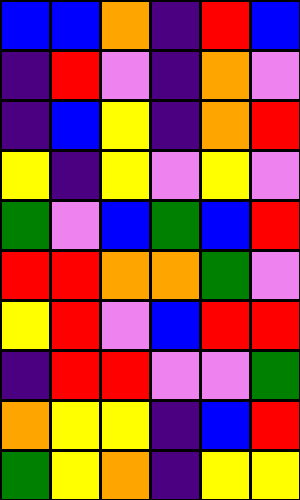[["blue", "blue", "orange", "indigo", "red", "blue"], ["indigo", "red", "violet", "indigo", "orange", "violet"], ["indigo", "blue", "yellow", "indigo", "orange", "red"], ["yellow", "indigo", "yellow", "violet", "yellow", "violet"], ["green", "violet", "blue", "green", "blue", "red"], ["red", "red", "orange", "orange", "green", "violet"], ["yellow", "red", "violet", "blue", "red", "red"], ["indigo", "red", "red", "violet", "violet", "green"], ["orange", "yellow", "yellow", "indigo", "blue", "red"], ["green", "yellow", "orange", "indigo", "yellow", "yellow"]]